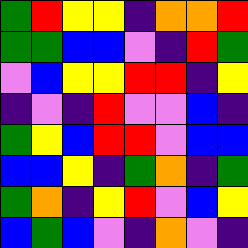[["green", "red", "yellow", "yellow", "indigo", "orange", "orange", "red"], ["green", "green", "blue", "blue", "violet", "indigo", "red", "green"], ["violet", "blue", "yellow", "yellow", "red", "red", "indigo", "yellow"], ["indigo", "violet", "indigo", "red", "violet", "violet", "blue", "indigo"], ["green", "yellow", "blue", "red", "red", "violet", "blue", "blue"], ["blue", "blue", "yellow", "indigo", "green", "orange", "indigo", "green"], ["green", "orange", "indigo", "yellow", "red", "violet", "blue", "yellow"], ["blue", "green", "blue", "violet", "indigo", "orange", "violet", "indigo"]]